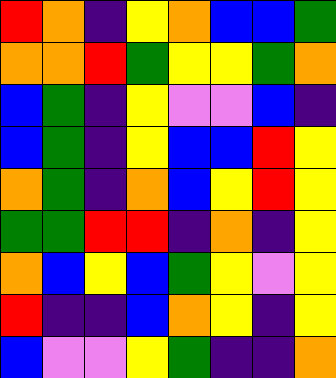[["red", "orange", "indigo", "yellow", "orange", "blue", "blue", "green"], ["orange", "orange", "red", "green", "yellow", "yellow", "green", "orange"], ["blue", "green", "indigo", "yellow", "violet", "violet", "blue", "indigo"], ["blue", "green", "indigo", "yellow", "blue", "blue", "red", "yellow"], ["orange", "green", "indigo", "orange", "blue", "yellow", "red", "yellow"], ["green", "green", "red", "red", "indigo", "orange", "indigo", "yellow"], ["orange", "blue", "yellow", "blue", "green", "yellow", "violet", "yellow"], ["red", "indigo", "indigo", "blue", "orange", "yellow", "indigo", "yellow"], ["blue", "violet", "violet", "yellow", "green", "indigo", "indigo", "orange"]]